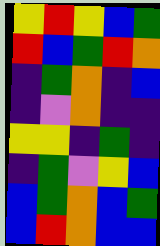[["yellow", "red", "yellow", "blue", "green"], ["red", "blue", "green", "red", "orange"], ["indigo", "green", "orange", "indigo", "blue"], ["indigo", "violet", "orange", "indigo", "indigo"], ["yellow", "yellow", "indigo", "green", "indigo"], ["indigo", "green", "violet", "yellow", "blue"], ["blue", "green", "orange", "blue", "green"], ["blue", "red", "orange", "blue", "blue"]]